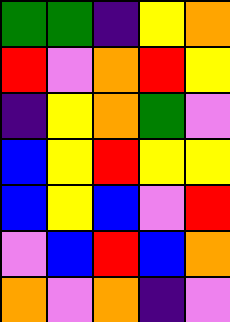[["green", "green", "indigo", "yellow", "orange"], ["red", "violet", "orange", "red", "yellow"], ["indigo", "yellow", "orange", "green", "violet"], ["blue", "yellow", "red", "yellow", "yellow"], ["blue", "yellow", "blue", "violet", "red"], ["violet", "blue", "red", "blue", "orange"], ["orange", "violet", "orange", "indigo", "violet"]]